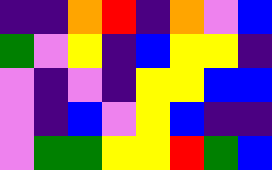[["indigo", "indigo", "orange", "red", "indigo", "orange", "violet", "blue"], ["green", "violet", "yellow", "indigo", "blue", "yellow", "yellow", "indigo"], ["violet", "indigo", "violet", "indigo", "yellow", "yellow", "blue", "blue"], ["violet", "indigo", "blue", "violet", "yellow", "blue", "indigo", "indigo"], ["violet", "green", "green", "yellow", "yellow", "red", "green", "blue"]]